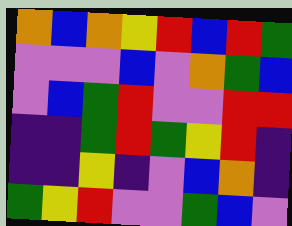[["orange", "blue", "orange", "yellow", "red", "blue", "red", "green"], ["violet", "violet", "violet", "blue", "violet", "orange", "green", "blue"], ["violet", "blue", "green", "red", "violet", "violet", "red", "red"], ["indigo", "indigo", "green", "red", "green", "yellow", "red", "indigo"], ["indigo", "indigo", "yellow", "indigo", "violet", "blue", "orange", "indigo"], ["green", "yellow", "red", "violet", "violet", "green", "blue", "violet"]]